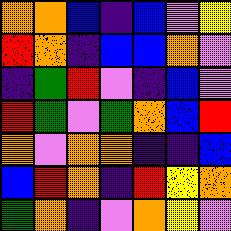[["orange", "orange", "blue", "indigo", "blue", "violet", "yellow"], ["red", "orange", "indigo", "blue", "blue", "orange", "violet"], ["indigo", "green", "red", "violet", "indigo", "blue", "violet"], ["red", "green", "violet", "green", "orange", "blue", "red"], ["orange", "violet", "orange", "orange", "indigo", "indigo", "blue"], ["blue", "red", "orange", "indigo", "red", "yellow", "orange"], ["green", "orange", "indigo", "violet", "orange", "yellow", "violet"]]